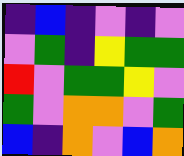[["indigo", "blue", "indigo", "violet", "indigo", "violet"], ["violet", "green", "indigo", "yellow", "green", "green"], ["red", "violet", "green", "green", "yellow", "violet"], ["green", "violet", "orange", "orange", "violet", "green"], ["blue", "indigo", "orange", "violet", "blue", "orange"]]